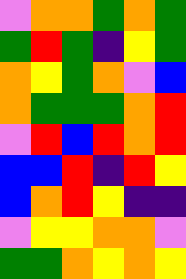[["violet", "orange", "orange", "green", "orange", "green"], ["green", "red", "green", "indigo", "yellow", "green"], ["orange", "yellow", "green", "orange", "violet", "blue"], ["orange", "green", "green", "green", "orange", "red"], ["violet", "red", "blue", "red", "orange", "red"], ["blue", "blue", "red", "indigo", "red", "yellow"], ["blue", "orange", "red", "yellow", "indigo", "indigo"], ["violet", "yellow", "yellow", "orange", "orange", "violet"], ["green", "green", "orange", "yellow", "orange", "yellow"]]